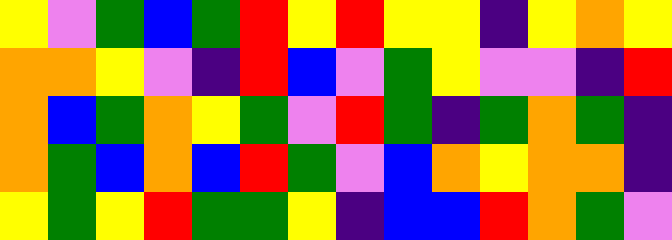[["yellow", "violet", "green", "blue", "green", "red", "yellow", "red", "yellow", "yellow", "indigo", "yellow", "orange", "yellow"], ["orange", "orange", "yellow", "violet", "indigo", "red", "blue", "violet", "green", "yellow", "violet", "violet", "indigo", "red"], ["orange", "blue", "green", "orange", "yellow", "green", "violet", "red", "green", "indigo", "green", "orange", "green", "indigo"], ["orange", "green", "blue", "orange", "blue", "red", "green", "violet", "blue", "orange", "yellow", "orange", "orange", "indigo"], ["yellow", "green", "yellow", "red", "green", "green", "yellow", "indigo", "blue", "blue", "red", "orange", "green", "violet"]]